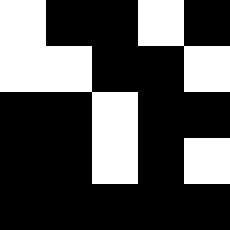[["white", "black", "black", "white", "black"], ["white", "white", "black", "black", "white"], ["black", "black", "white", "black", "black"], ["black", "black", "white", "black", "white"], ["black", "black", "black", "black", "black"]]